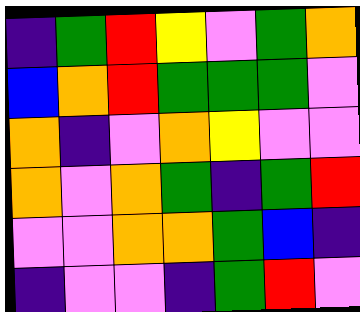[["indigo", "green", "red", "yellow", "violet", "green", "orange"], ["blue", "orange", "red", "green", "green", "green", "violet"], ["orange", "indigo", "violet", "orange", "yellow", "violet", "violet"], ["orange", "violet", "orange", "green", "indigo", "green", "red"], ["violet", "violet", "orange", "orange", "green", "blue", "indigo"], ["indigo", "violet", "violet", "indigo", "green", "red", "violet"]]